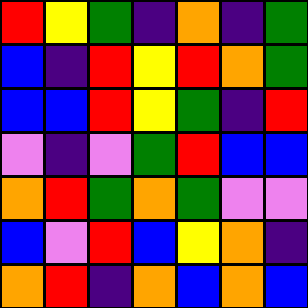[["red", "yellow", "green", "indigo", "orange", "indigo", "green"], ["blue", "indigo", "red", "yellow", "red", "orange", "green"], ["blue", "blue", "red", "yellow", "green", "indigo", "red"], ["violet", "indigo", "violet", "green", "red", "blue", "blue"], ["orange", "red", "green", "orange", "green", "violet", "violet"], ["blue", "violet", "red", "blue", "yellow", "orange", "indigo"], ["orange", "red", "indigo", "orange", "blue", "orange", "blue"]]